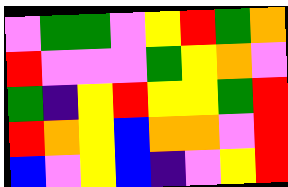[["violet", "green", "green", "violet", "yellow", "red", "green", "orange"], ["red", "violet", "violet", "violet", "green", "yellow", "orange", "violet"], ["green", "indigo", "yellow", "red", "yellow", "yellow", "green", "red"], ["red", "orange", "yellow", "blue", "orange", "orange", "violet", "red"], ["blue", "violet", "yellow", "blue", "indigo", "violet", "yellow", "red"]]